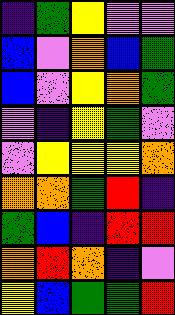[["indigo", "green", "yellow", "violet", "violet"], ["blue", "violet", "orange", "blue", "green"], ["blue", "violet", "yellow", "orange", "green"], ["violet", "indigo", "yellow", "green", "violet"], ["violet", "yellow", "yellow", "yellow", "orange"], ["orange", "orange", "green", "red", "indigo"], ["green", "blue", "indigo", "red", "red"], ["orange", "red", "orange", "indigo", "violet"], ["yellow", "blue", "green", "green", "red"]]